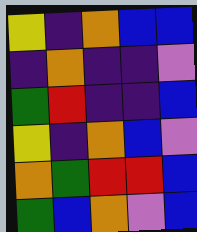[["yellow", "indigo", "orange", "blue", "blue"], ["indigo", "orange", "indigo", "indigo", "violet"], ["green", "red", "indigo", "indigo", "blue"], ["yellow", "indigo", "orange", "blue", "violet"], ["orange", "green", "red", "red", "blue"], ["green", "blue", "orange", "violet", "blue"]]